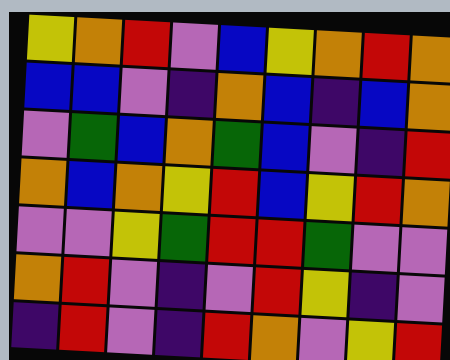[["yellow", "orange", "red", "violet", "blue", "yellow", "orange", "red", "orange"], ["blue", "blue", "violet", "indigo", "orange", "blue", "indigo", "blue", "orange"], ["violet", "green", "blue", "orange", "green", "blue", "violet", "indigo", "red"], ["orange", "blue", "orange", "yellow", "red", "blue", "yellow", "red", "orange"], ["violet", "violet", "yellow", "green", "red", "red", "green", "violet", "violet"], ["orange", "red", "violet", "indigo", "violet", "red", "yellow", "indigo", "violet"], ["indigo", "red", "violet", "indigo", "red", "orange", "violet", "yellow", "red"]]